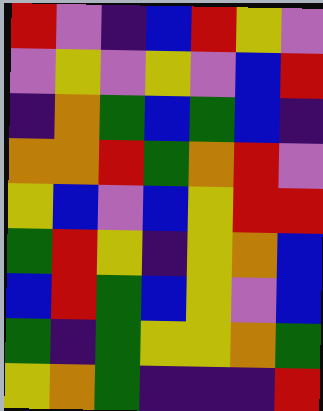[["red", "violet", "indigo", "blue", "red", "yellow", "violet"], ["violet", "yellow", "violet", "yellow", "violet", "blue", "red"], ["indigo", "orange", "green", "blue", "green", "blue", "indigo"], ["orange", "orange", "red", "green", "orange", "red", "violet"], ["yellow", "blue", "violet", "blue", "yellow", "red", "red"], ["green", "red", "yellow", "indigo", "yellow", "orange", "blue"], ["blue", "red", "green", "blue", "yellow", "violet", "blue"], ["green", "indigo", "green", "yellow", "yellow", "orange", "green"], ["yellow", "orange", "green", "indigo", "indigo", "indigo", "red"]]